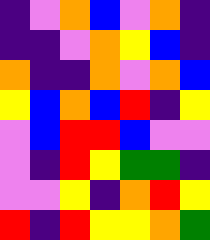[["indigo", "violet", "orange", "blue", "violet", "orange", "indigo"], ["indigo", "indigo", "violet", "orange", "yellow", "blue", "indigo"], ["orange", "indigo", "indigo", "orange", "violet", "orange", "blue"], ["yellow", "blue", "orange", "blue", "red", "indigo", "yellow"], ["violet", "blue", "red", "red", "blue", "violet", "violet"], ["violet", "indigo", "red", "yellow", "green", "green", "indigo"], ["violet", "violet", "yellow", "indigo", "orange", "red", "yellow"], ["red", "indigo", "red", "yellow", "yellow", "orange", "green"]]